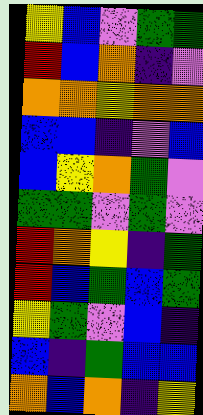[["yellow", "blue", "violet", "green", "green"], ["red", "blue", "orange", "indigo", "violet"], ["orange", "orange", "yellow", "orange", "orange"], ["blue", "blue", "indigo", "violet", "blue"], ["blue", "yellow", "orange", "green", "violet"], ["green", "green", "violet", "green", "violet"], ["red", "orange", "yellow", "indigo", "green"], ["red", "blue", "green", "blue", "green"], ["yellow", "green", "violet", "blue", "indigo"], ["blue", "indigo", "green", "blue", "blue"], ["orange", "blue", "orange", "indigo", "yellow"]]